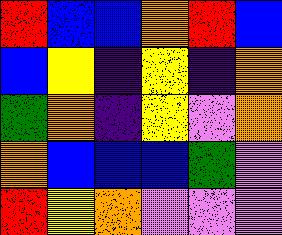[["red", "blue", "blue", "orange", "red", "blue"], ["blue", "yellow", "indigo", "yellow", "indigo", "orange"], ["green", "orange", "indigo", "yellow", "violet", "orange"], ["orange", "blue", "blue", "blue", "green", "violet"], ["red", "yellow", "orange", "violet", "violet", "violet"]]